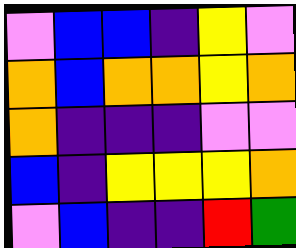[["violet", "blue", "blue", "indigo", "yellow", "violet"], ["orange", "blue", "orange", "orange", "yellow", "orange"], ["orange", "indigo", "indigo", "indigo", "violet", "violet"], ["blue", "indigo", "yellow", "yellow", "yellow", "orange"], ["violet", "blue", "indigo", "indigo", "red", "green"]]